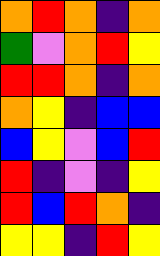[["orange", "red", "orange", "indigo", "orange"], ["green", "violet", "orange", "red", "yellow"], ["red", "red", "orange", "indigo", "orange"], ["orange", "yellow", "indigo", "blue", "blue"], ["blue", "yellow", "violet", "blue", "red"], ["red", "indigo", "violet", "indigo", "yellow"], ["red", "blue", "red", "orange", "indigo"], ["yellow", "yellow", "indigo", "red", "yellow"]]